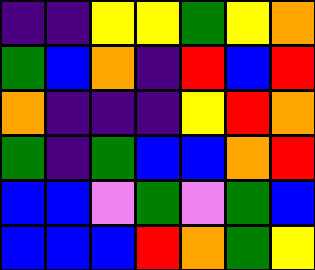[["indigo", "indigo", "yellow", "yellow", "green", "yellow", "orange"], ["green", "blue", "orange", "indigo", "red", "blue", "red"], ["orange", "indigo", "indigo", "indigo", "yellow", "red", "orange"], ["green", "indigo", "green", "blue", "blue", "orange", "red"], ["blue", "blue", "violet", "green", "violet", "green", "blue"], ["blue", "blue", "blue", "red", "orange", "green", "yellow"]]